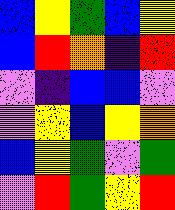[["blue", "yellow", "green", "blue", "yellow"], ["blue", "red", "orange", "indigo", "red"], ["violet", "indigo", "blue", "blue", "violet"], ["violet", "yellow", "blue", "yellow", "orange"], ["blue", "yellow", "green", "violet", "green"], ["violet", "red", "green", "yellow", "red"]]